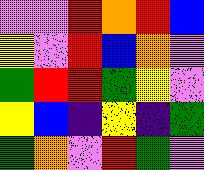[["violet", "violet", "red", "orange", "red", "blue"], ["yellow", "violet", "red", "blue", "orange", "violet"], ["green", "red", "red", "green", "yellow", "violet"], ["yellow", "blue", "indigo", "yellow", "indigo", "green"], ["green", "orange", "violet", "red", "green", "violet"]]